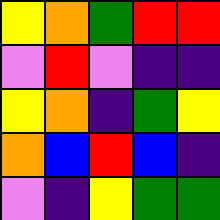[["yellow", "orange", "green", "red", "red"], ["violet", "red", "violet", "indigo", "indigo"], ["yellow", "orange", "indigo", "green", "yellow"], ["orange", "blue", "red", "blue", "indigo"], ["violet", "indigo", "yellow", "green", "green"]]